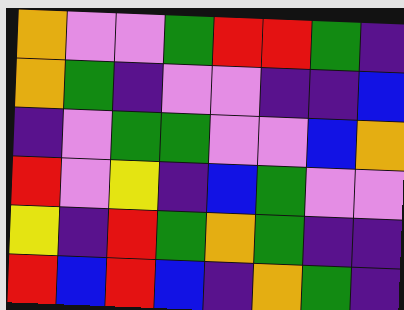[["orange", "violet", "violet", "green", "red", "red", "green", "indigo"], ["orange", "green", "indigo", "violet", "violet", "indigo", "indigo", "blue"], ["indigo", "violet", "green", "green", "violet", "violet", "blue", "orange"], ["red", "violet", "yellow", "indigo", "blue", "green", "violet", "violet"], ["yellow", "indigo", "red", "green", "orange", "green", "indigo", "indigo"], ["red", "blue", "red", "blue", "indigo", "orange", "green", "indigo"]]